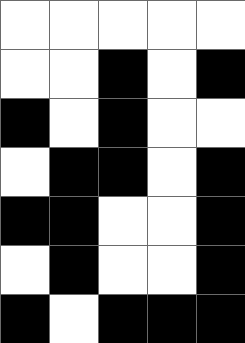[["white", "white", "white", "white", "white"], ["white", "white", "black", "white", "black"], ["black", "white", "black", "white", "white"], ["white", "black", "black", "white", "black"], ["black", "black", "white", "white", "black"], ["white", "black", "white", "white", "black"], ["black", "white", "black", "black", "black"]]